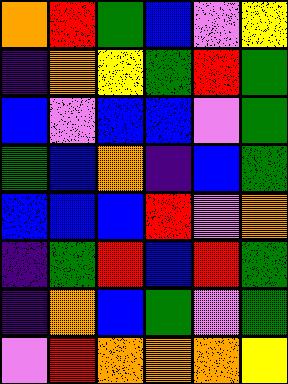[["orange", "red", "green", "blue", "violet", "yellow"], ["indigo", "orange", "yellow", "green", "red", "green"], ["blue", "violet", "blue", "blue", "violet", "green"], ["green", "blue", "orange", "indigo", "blue", "green"], ["blue", "blue", "blue", "red", "violet", "orange"], ["indigo", "green", "red", "blue", "red", "green"], ["indigo", "orange", "blue", "green", "violet", "green"], ["violet", "red", "orange", "orange", "orange", "yellow"]]